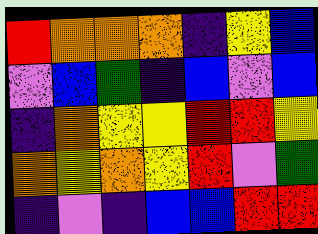[["red", "orange", "orange", "orange", "indigo", "yellow", "blue"], ["violet", "blue", "green", "indigo", "blue", "violet", "blue"], ["indigo", "orange", "yellow", "yellow", "red", "red", "yellow"], ["orange", "yellow", "orange", "yellow", "red", "violet", "green"], ["indigo", "violet", "indigo", "blue", "blue", "red", "red"]]